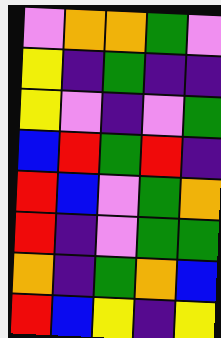[["violet", "orange", "orange", "green", "violet"], ["yellow", "indigo", "green", "indigo", "indigo"], ["yellow", "violet", "indigo", "violet", "green"], ["blue", "red", "green", "red", "indigo"], ["red", "blue", "violet", "green", "orange"], ["red", "indigo", "violet", "green", "green"], ["orange", "indigo", "green", "orange", "blue"], ["red", "blue", "yellow", "indigo", "yellow"]]